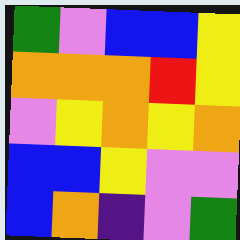[["green", "violet", "blue", "blue", "yellow"], ["orange", "orange", "orange", "red", "yellow"], ["violet", "yellow", "orange", "yellow", "orange"], ["blue", "blue", "yellow", "violet", "violet"], ["blue", "orange", "indigo", "violet", "green"]]